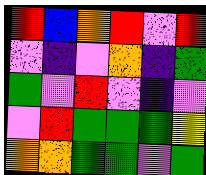[["red", "blue", "orange", "red", "violet", "red"], ["violet", "indigo", "violet", "orange", "indigo", "green"], ["green", "violet", "red", "violet", "indigo", "violet"], ["violet", "red", "green", "green", "green", "yellow"], ["orange", "orange", "green", "green", "violet", "green"]]